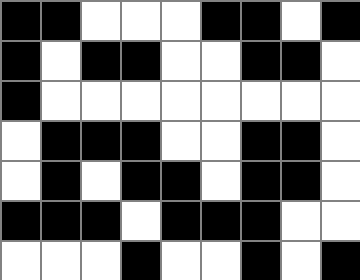[["black", "black", "white", "white", "white", "black", "black", "white", "black"], ["black", "white", "black", "black", "white", "white", "black", "black", "white"], ["black", "white", "white", "white", "white", "white", "white", "white", "white"], ["white", "black", "black", "black", "white", "white", "black", "black", "white"], ["white", "black", "white", "black", "black", "white", "black", "black", "white"], ["black", "black", "black", "white", "black", "black", "black", "white", "white"], ["white", "white", "white", "black", "white", "white", "black", "white", "black"]]